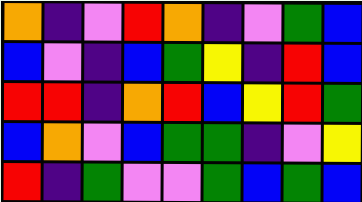[["orange", "indigo", "violet", "red", "orange", "indigo", "violet", "green", "blue"], ["blue", "violet", "indigo", "blue", "green", "yellow", "indigo", "red", "blue"], ["red", "red", "indigo", "orange", "red", "blue", "yellow", "red", "green"], ["blue", "orange", "violet", "blue", "green", "green", "indigo", "violet", "yellow"], ["red", "indigo", "green", "violet", "violet", "green", "blue", "green", "blue"]]